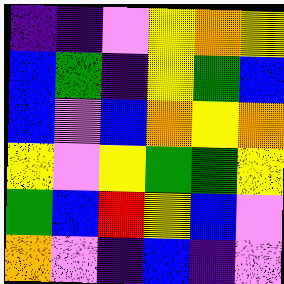[["indigo", "indigo", "violet", "yellow", "orange", "yellow"], ["blue", "green", "indigo", "yellow", "green", "blue"], ["blue", "violet", "blue", "orange", "yellow", "orange"], ["yellow", "violet", "yellow", "green", "green", "yellow"], ["green", "blue", "red", "yellow", "blue", "violet"], ["orange", "violet", "indigo", "blue", "indigo", "violet"]]